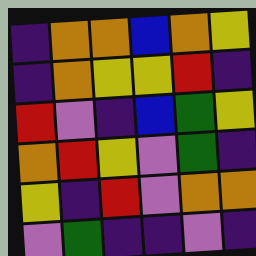[["indigo", "orange", "orange", "blue", "orange", "yellow"], ["indigo", "orange", "yellow", "yellow", "red", "indigo"], ["red", "violet", "indigo", "blue", "green", "yellow"], ["orange", "red", "yellow", "violet", "green", "indigo"], ["yellow", "indigo", "red", "violet", "orange", "orange"], ["violet", "green", "indigo", "indigo", "violet", "indigo"]]